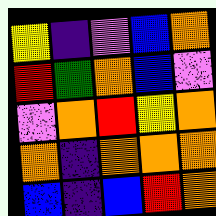[["yellow", "indigo", "violet", "blue", "orange"], ["red", "green", "orange", "blue", "violet"], ["violet", "orange", "red", "yellow", "orange"], ["orange", "indigo", "orange", "orange", "orange"], ["blue", "indigo", "blue", "red", "orange"]]